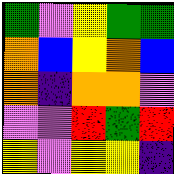[["green", "violet", "yellow", "green", "green"], ["orange", "blue", "yellow", "orange", "blue"], ["orange", "indigo", "orange", "orange", "violet"], ["violet", "violet", "red", "green", "red"], ["yellow", "violet", "yellow", "yellow", "indigo"]]